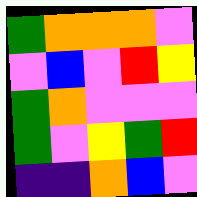[["green", "orange", "orange", "orange", "violet"], ["violet", "blue", "violet", "red", "yellow"], ["green", "orange", "violet", "violet", "violet"], ["green", "violet", "yellow", "green", "red"], ["indigo", "indigo", "orange", "blue", "violet"]]